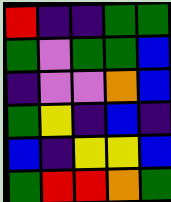[["red", "indigo", "indigo", "green", "green"], ["green", "violet", "green", "green", "blue"], ["indigo", "violet", "violet", "orange", "blue"], ["green", "yellow", "indigo", "blue", "indigo"], ["blue", "indigo", "yellow", "yellow", "blue"], ["green", "red", "red", "orange", "green"]]